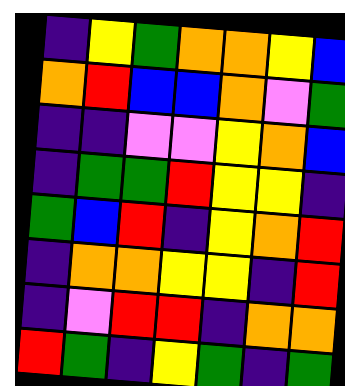[["indigo", "yellow", "green", "orange", "orange", "yellow", "blue"], ["orange", "red", "blue", "blue", "orange", "violet", "green"], ["indigo", "indigo", "violet", "violet", "yellow", "orange", "blue"], ["indigo", "green", "green", "red", "yellow", "yellow", "indigo"], ["green", "blue", "red", "indigo", "yellow", "orange", "red"], ["indigo", "orange", "orange", "yellow", "yellow", "indigo", "red"], ["indigo", "violet", "red", "red", "indigo", "orange", "orange"], ["red", "green", "indigo", "yellow", "green", "indigo", "green"]]